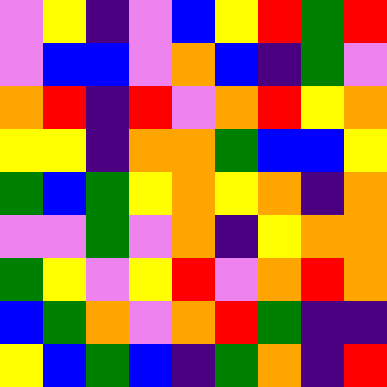[["violet", "yellow", "indigo", "violet", "blue", "yellow", "red", "green", "red"], ["violet", "blue", "blue", "violet", "orange", "blue", "indigo", "green", "violet"], ["orange", "red", "indigo", "red", "violet", "orange", "red", "yellow", "orange"], ["yellow", "yellow", "indigo", "orange", "orange", "green", "blue", "blue", "yellow"], ["green", "blue", "green", "yellow", "orange", "yellow", "orange", "indigo", "orange"], ["violet", "violet", "green", "violet", "orange", "indigo", "yellow", "orange", "orange"], ["green", "yellow", "violet", "yellow", "red", "violet", "orange", "red", "orange"], ["blue", "green", "orange", "violet", "orange", "red", "green", "indigo", "indigo"], ["yellow", "blue", "green", "blue", "indigo", "green", "orange", "indigo", "red"]]